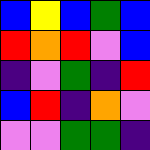[["blue", "yellow", "blue", "green", "blue"], ["red", "orange", "red", "violet", "blue"], ["indigo", "violet", "green", "indigo", "red"], ["blue", "red", "indigo", "orange", "violet"], ["violet", "violet", "green", "green", "indigo"]]